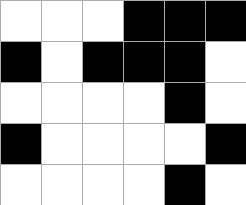[["white", "white", "white", "black", "black", "black"], ["black", "white", "black", "black", "black", "white"], ["white", "white", "white", "white", "black", "white"], ["black", "white", "white", "white", "white", "black"], ["white", "white", "white", "white", "black", "white"]]